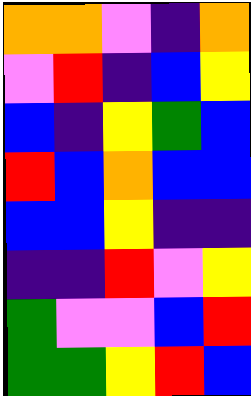[["orange", "orange", "violet", "indigo", "orange"], ["violet", "red", "indigo", "blue", "yellow"], ["blue", "indigo", "yellow", "green", "blue"], ["red", "blue", "orange", "blue", "blue"], ["blue", "blue", "yellow", "indigo", "indigo"], ["indigo", "indigo", "red", "violet", "yellow"], ["green", "violet", "violet", "blue", "red"], ["green", "green", "yellow", "red", "blue"]]